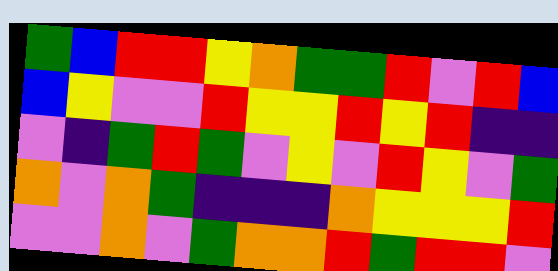[["green", "blue", "red", "red", "yellow", "orange", "green", "green", "red", "violet", "red", "blue"], ["blue", "yellow", "violet", "violet", "red", "yellow", "yellow", "red", "yellow", "red", "indigo", "indigo"], ["violet", "indigo", "green", "red", "green", "violet", "yellow", "violet", "red", "yellow", "violet", "green"], ["orange", "violet", "orange", "green", "indigo", "indigo", "indigo", "orange", "yellow", "yellow", "yellow", "red"], ["violet", "violet", "orange", "violet", "green", "orange", "orange", "red", "green", "red", "red", "violet"]]